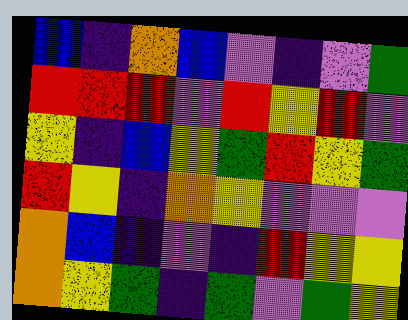[["blue", "indigo", "orange", "blue", "violet", "indigo", "violet", "green"], ["red", "red", "red", "violet", "red", "yellow", "red", "violet"], ["yellow", "indigo", "blue", "yellow", "green", "red", "yellow", "green"], ["red", "yellow", "indigo", "orange", "yellow", "violet", "violet", "violet"], ["orange", "blue", "indigo", "violet", "indigo", "red", "yellow", "yellow"], ["orange", "yellow", "green", "indigo", "green", "violet", "green", "yellow"]]